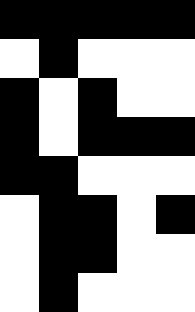[["black", "black", "black", "black", "black"], ["white", "black", "white", "white", "white"], ["black", "white", "black", "white", "white"], ["black", "white", "black", "black", "black"], ["black", "black", "white", "white", "white"], ["white", "black", "black", "white", "black"], ["white", "black", "black", "white", "white"], ["white", "black", "white", "white", "white"]]